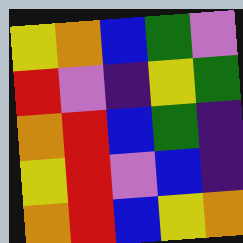[["yellow", "orange", "blue", "green", "violet"], ["red", "violet", "indigo", "yellow", "green"], ["orange", "red", "blue", "green", "indigo"], ["yellow", "red", "violet", "blue", "indigo"], ["orange", "red", "blue", "yellow", "orange"]]